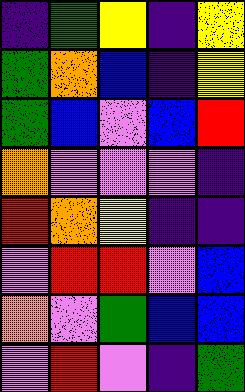[["indigo", "green", "yellow", "indigo", "yellow"], ["green", "orange", "blue", "indigo", "yellow"], ["green", "blue", "violet", "blue", "red"], ["orange", "violet", "violet", "violet", "indigo"], ["red", "orange", "yellow", "indigo", "indigo"], ["violet", "red", "red", "violet", "blue"], ["orange", "violet", "green", "blue", "blue"], ["violet", "red", "violet", "indigo", "green"]]